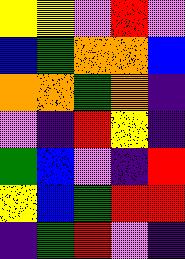[["yellow", "yellow", "violet", "red", "violet"], ["blue", "green", "orange", "orange", "blue"], ["orange", "orange", "green", "orange", "indigo"], ["violet", "indigo", "red", "yellow", "indigo"], ["green", "blue", "violet", "indigo", "red"], ["yellow", "blue", "green", "red", "red"], ["indigo", "green", "red", "violet", "indigo"]]